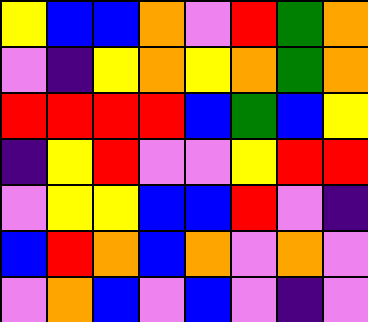[["yellow", "blue", "blue", "orange", "violet", "red", "green", "orange"], ["violet", "indigo", "yellow", "orange", "yellow", "orange", "green", "orange"], ["red", "red", "red", "red", "blue", "green", "blue", "yellow"], ["indigo", "yellow", "red", "violet", "violet", "yellow", "red", "red"], ["violet", "yellow", "yellow", "blue", "blue", "red", "violet", "indigo"], ["blue", "red", "orange", "blue", "orange", "violet", "orange", "violet"], ["violet", "orange", "blue", "violet", "blue", "violet", "indigo", "violet"]]